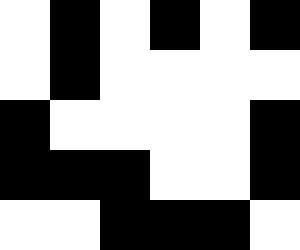[["white", "black", "white", "black", "white", "black"], ["white", "black", "white", "white", "white", "white"], ["black", "white", "white", "white", "white", "black"], ["black", "black", "black", "white", "white", "black"], ["white", "white", "black", "black", "black", "white"]]